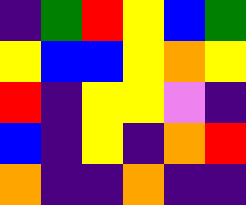[["indigo", "green", "red", "yellow", "blue", "green"], ["yellow", "blue", "blue", "yellow", "orange", "yellow"], ["red", "indigo", "yellow", "yellow", "violet", "indigo"], ["blue", "indigo", "yellow", "indigo", "orange", "red"], ["orange", "indigo", "indigo", "orange", "indigo", "indigo"]]